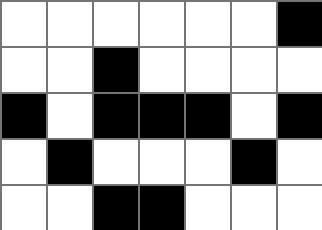[["white", "white", "white", "white", "white", "white", "black"], ["white", "white", "black", "white", "white", "white", "white"], ["black", "white", "black", "black", "black", "white", "black"], ["white", "black", "white", "white", "white", "black", "white"], ["white", "white", "black", "black", "white", "white", "white"]]